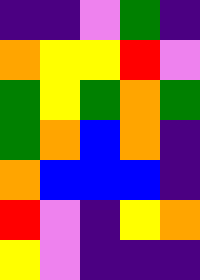[["indigo", "indigo", "violet", "green", "indigo"], ["orange", "yellow", "yellow", "red", "violet"], ["green", "yellow", "green", "orange", "green"], ["green", "orange", "blue", "orange", "indigo"], ["orange", "blue", "blue", "blue", "indigo"], ["red", "violet", "indigo", "yellow", "orange"], ["yellow", "violet", "indigo", "indigo", "indigo"]]